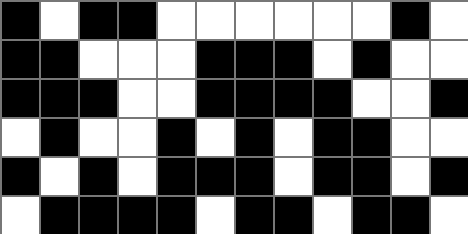[["black", "white", "black", "black", "white", "white", "white", "white", "white", "white", "black", "white"], ["black", "black", "white", "white", "white", "black", "black", "black", "white", "black", "white", "white"], ["black", "black", "black", "white", "white", "black", "black", "black", "black", "white", "white", "black"], ["white", "black", "white", "white", "black", "white", "black", "white", "black", "black", "white", "white"], ["black", "white", "black", "white", "black", "black", "black", "white", "black", "black", "white", "black"], ["white", "black", "black", "black", "black", "white", "black", "black", "white", "black", "black", "white"]]